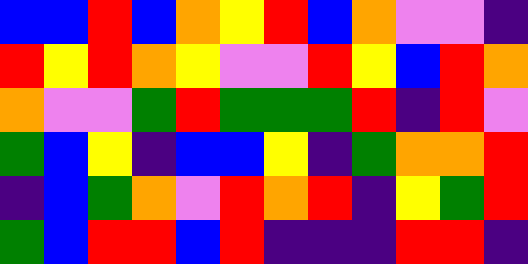[["blue", "blue", "red", "blue", "orange", "yellow", "red", "blue", "orange", "violet", "violet", "indigo"], ["red", "yellow", "red", "orange", "yellow", "violet", "violet", "red", "yellow", "blue", "red", "orange"], ["orange", "violet", "violet", "green", "red", "green", "green", "green", "red", "indigo", "red", "violet"], ["green", "blue", "yellow", "indigo", "blue", "blue", "yellow", "indigo", "green", "orange", "orange", "red"], ["indigo", "blue", "green", "orange", "violet", "red", "orange", "red", "indigo", "yellow", "green", "red"], ["green", "blue", "red", "red", "blue", "red", "indigo", "indigo", "indigo", "red", "red", "indigo"]]